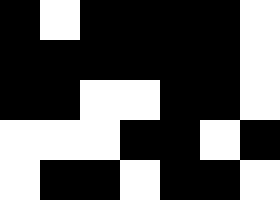[["black", "white", "black", "black", "black", "black", "white"], ["black", "black", "black", "black", "black", "black", "white"], ["black", "black", "white", "white", "black", "black", "white"], ["white", "white", "white", "black", "black", "white", "black"], ["white", "black", "black", "white", "black", "black", "white"]]